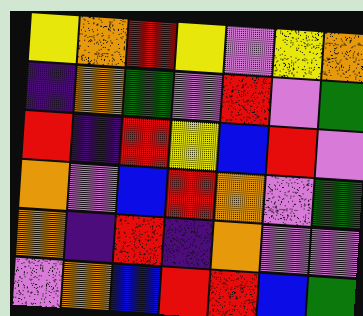[["yellow", "orange", "red", "yellow", "violet", "yellow", "orange"], ["indigo", "orange", "green", "violet", "red", "violet", "green"], ["red", "indigo", "red", "yellow", "blue", "red", "violet"], ["orange", "violet", "blue", "red", "orange", "violet", "green"], ["orange", "indigo", "red", "indigo", "orange", "violet", "violet"], ["violet", "orange", "blue", "red", "red", "blue", "green"]]